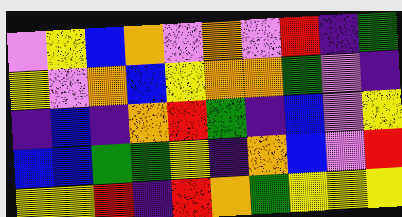[["violet", "yellow", "blue", "orange", "violet", "orange", "violet", "red", "indigo", "green"], ["yellow", "violet", "orange", "blue", "yellow", "orange", "orange", "green", "violet", "indigo"], ["indigo", "blue", "indigo", "orange", "red", "green", "indigo", "blue", "violet", "yellow"], ["blue", "blue", "green", "green", "yellow", "indigo", "orange", "blue", "violet", "red"], ["yellow", "yellow", "red", "indigo", "red", "orange", "green", "yellow", "yellow", "yellow"]]